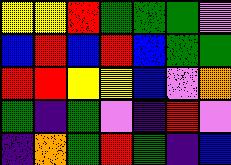[["yellow", "yellow", "red", "green", "green", "green", "violet"], ["blue", "red", "blue", "red", "blue", "green", "green"], ["red", "red", "yellow", "yellow", "blue", "violet", "orange"], ["green", "indigo", "green", "violet", "indigo", "red", "violet"], ["indigo", "orange", "green", "red", "green", "indigo", "blue"]]